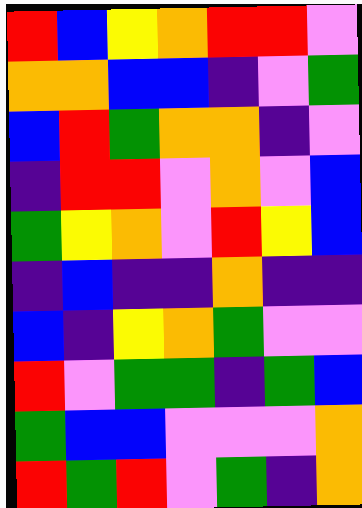[["red", "blue", "yellow", "orange", "red", "red", "violet"], ["orange", "orange", "blue", "blue", "indigo", "violet", "green"], ["blue", "red", "green", "orange", "orange", "indigo", "violet"], ["indigo", "red", "red", "violet", "orange", "violet", "blue"], ["green", "yellow", "orange", "violet", "red", "yellow", "blue"], ["indigo", "blue", "indigo", "indigo", "orange", "indigo", "indigo"], ["blue", "indigo", "yellow", "orange", "green", "violet", "violet"], ["red", "violet", "green", "green", "indigo", "green", "blue"], ["green", "blue", "blue", "violet", "violet", "violet", "orange"], ["red", "green", "red", "violet", "green", "indigo", "orange"]]